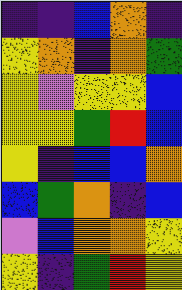[["indigo", "indigo", "blue", "orange", "indigo"], ["yellow", "orange", "indigo", "orange", "green"], ["yellow", "violet", "yellow", "yellow", "blue"], ["yellow", "yellow", "green", "red", "blue"], ["yellow", "indigo", "blue", "blue", "orange"], ["blue", "green", "orange", "indigo", "blue"], ["violet", "blue", "orange", "orange", "yellow"], ["yellow", "indigo", "green", "red", "yellow"]]